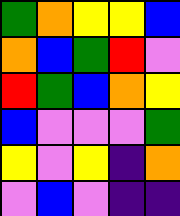[["green", "orange", "yellow", "yellow", "blue"], ["orange", "blue", "green", "red", "violet"], ["red", "green", "blue", "orange", "yellow"], ["blue", "violet", "violet", "violet", "green"], ["yellow", "violet", "yellow", "indigo", "orange"], ["violet", "blue", "violet", "indigo", "indigo"]]